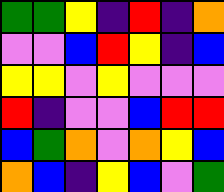[["green", "green", "yellow", "indigo", "red", "indigo", "orange"], ["violet", "violet", "blue", "red", "yellow", "indigo", "blue"], ["yellow", "yellow", "violet", "yellow", "violet", "violet", "violet"], ["red", "indigo", "violet", "violet", "blue", "red", "red"], ["blue", "green", "orange", "violet", "orange", "yellow", "blue"], ["orange", "blue", "indigo", "yellow", "blue", "violet", "green"]]